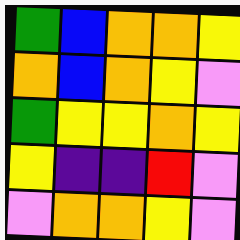[["green", "blue", "orange", "orange", "yellow"], ["orange", "blue", "orange", "yellow", "violet"], ["green", "yellow", "yellow", "orange", "yellow"], ["yellow", "indigo", "indigo", "red", "violet"], ["violet", "orange", "orange", "yellow", "violet"]]